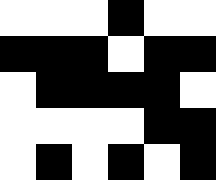[["white", "white", "white", "black", "white", "white"], ["black", "black", "black", "white", "black", "black"], ["white", "black", "black", "black", "black", "white"], ["white", "white", "white", "white", "black", "black"], ["white", "black", "white", "black", "white", "black"]]